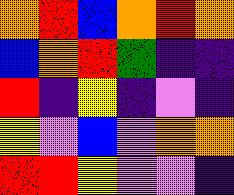[["orange", "red", "blue", "orange", "red", "orange"], ["blue", "orange", "red", "green", "indigo", "indigo"], ["red", "indigo", "yellow", "indigo", "violet", "indigo"], ["yellow", "violet", "blue", "violet", "orange", "orange"], ["red", "red", "yellow", "violet", "violet", "indigo"]]